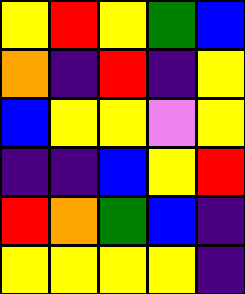[["yellow", "red", "yellow", "green", "blue"], ["orange", "indigo", "red", "indigo", "yellow"], ["blue", "yellow", "yellow", "violet", "yellow"], ["indigo", "indigo", "blue", "yellow", "red"], ["red", "orange", "green", "blue", "indigo"], ["yellow", "yellow", "yellow", "yellow", "indigo"]]